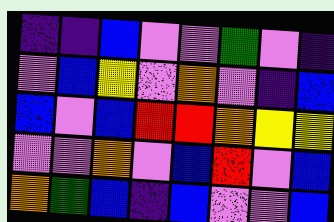[["indigo", "indigo", "blue", "violet", "violet", "green", "violet", "indigo"], ["violet", "blue", "yellow", "violet", "orange", "violet", "indigo", "blue"], ["blue", "violet", "blue", "red", "red", "orange", "yellow", "yellow"], ["violet", "violet", "orange", "violet", "blue", "red", "violet", "blue"], ["orange", "green", "blue", "indigo", "blue", "violet", "violet", "blue"]]